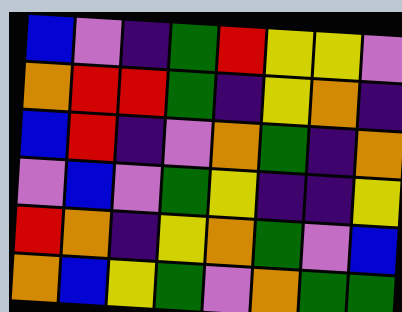[["blue", "violet", "indigo", "green", "red", "yellow", "yellow", "violet"], ["orange", "red", "red", "green", "indigo", "yellow", "orange", "indigo"], ["blue", "red", "indigo", "violet", "orange", "green", "indigo", "orange"], ["violet", "blue", "violet", "green", "yellow", "indigo", "indigo", "yellow"], ["red", "orange", "indigo", "yellow", "orange", "green", "violet", "blue"], ["orange", "blue", "yellow", "green", "violet", "orange", "green", "green"]]